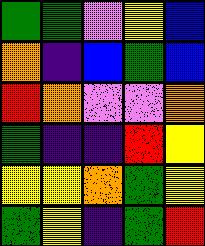[["green", "green", "violet", "yellow", "blue"], ["orange", "indigo", "blue", "green", "blue"], ["red", "orange", "violet", "violet", "orange"], ["green", "indigo", "indigo", "red", "yellow"], ["yellow", "yellow", "orange", "green", "yellow"], ["green", "yellow", "indigo", "green", "red"]]